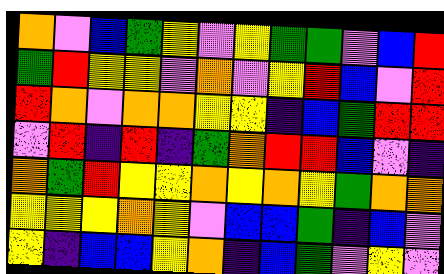[["orange", "violet", "blue", "green", "yellow", "violet", "yellow", "green", "green", "violet", "blue", "red"], ["green", "red", "yellow", "yellow", "violet", "orange", "violet", "yellow", "red", "blue", "violet", "red"], ["red", "orange", "violet", "orange", "orange", "yellow", "yellow", "indigo", "blue", "green", "red", "red"], ["violet", "red", "indigo", "red", "indigo", "green", "orange", "red", "red", "blue", "violet", "indigo"], ["orange", "green", "red", "yellow", "yellow", "orange", "yellow", "orange", "yellow", "green", "orange", "orange"], ["yellow", "yellow", "yellow", "orange", "yellow", "violet", "blue", "blue", "green", "indigo", "blue", "violet"], ["yellow", "indigo", "blue", "blue", "yellow", "orange", "indigo", "blue", "green", "violet", "yellow", "violet"]]